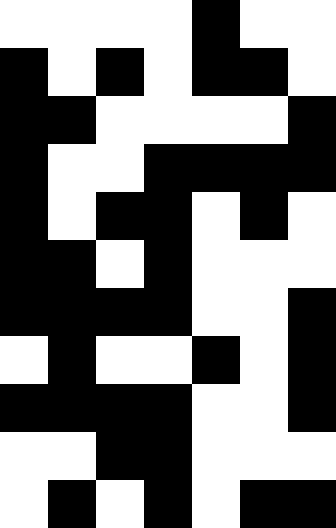[["white", "white", "white", "white", "black", "white", "white"], ["black", "white", "black", "white", "black", "black", "white"], ["black", "black", "white", "white", "white", "white", "black"], ["black", "white", "white", "black", "black", "black", "black"], ["black", "white", "black", "black", "white", "black", "white"], ["black", "black", "white", "black", "white", "white", "white"], ["black", "black", "black", "black", "white", "white", "black"], ["white", "black", "white", "white", "black", "white", "black"], ["black", "black", "black", "black", "white", "white", "black"], ["white", "white", "black", "black", "white", "white", "white"], ["white", "black", "white", "black", "white", "black", "black"]]